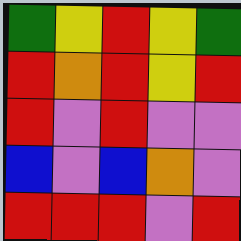[["green", "yellow", "red", "yellow", "green"], ["red", "orange", "red", "yellow", "red"], ["red", "violet", "red", "violet", "violet"], ["blue", "violet", "blue", "orange", "violet"], ["red", "red", "red", "violet", "red"]]